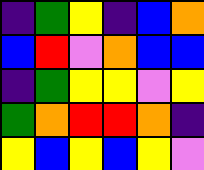[["indigo", "green", "yellow", "indigo", "blue", "orange"], ["blue", "red", "violet", "orange", "blue", "blue"], ["indigo", "green", "yellow", "yellow", "violet", "yellow"], ["green", "orange", "red", "red", "orange", "indigo"], ["yellow", "blue", "yellow", "blue", "yellow", "violet"]]